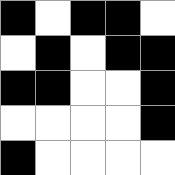[["black", "white", "black", "black", "white"], ["white", "black", "white", "black", "black"], ["black", "black", "white", "white", "black"], ["white", "white", "white", "white", "black"], ["black", "white", "white", "white", "white"]]